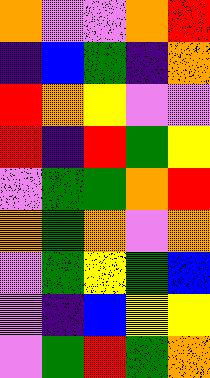[["orange", "violet", "violet", "orange", "red"], ["indigo", "blue", "green", "indigo", "orange"], ["red", "orange", "yellow", "violet", "violet"], ["red", "indigo", "red", "green", "yellow"], ["violet", "green", "green", "orange", "red"], ["orange", "green", "orange", "violet", "orange"], ["violet", "green", "yellow", "green", "blue"], ["violet", "indigo", "blue", "yellow", "yellow"], ["violet", "green", "red", "green", "orange"]]